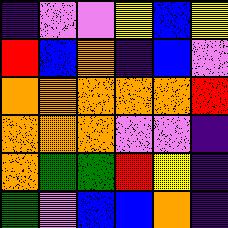[["indigo", "violet", "violet", "yellow", "blue", "yellow"], ["red", "blue", "orange", "indigo", "blue", "violet"], ["orange", "orange", "orange", "orange", "orange", "red"], ["orange", "orange", "orange", "violet", "violet", "indigo"], ["orange", "green", "green", "red", "yellow", "indigo"], ["green", "violet", "blue", "blue", "orange", "indigo"]]